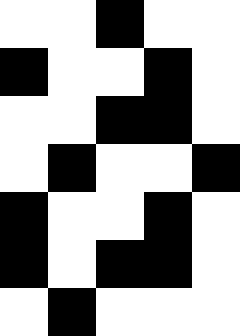[["white", "white", "black", "white", "white"], ["black", "white", "white", "black", "white"], ["white", "white", "black", "black", "white"], ["white", "black", "white", "white", "black"], ["black", "white", "white", "black", "white"], ["black", "white", "black", "black", "white"], ["white", "black", "white", "white", "white"]]